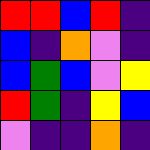[["red", "red", "blue", "red", "indigo"], ["blue", "indigo", "orange", "violet", "indigo"], ["blue", "green", "blue", "violet", "yellow"], ["red", "green", "indigo", "yellow", "blue"], ["violet", "indigo", "indigo", "orange", "indigo"]]